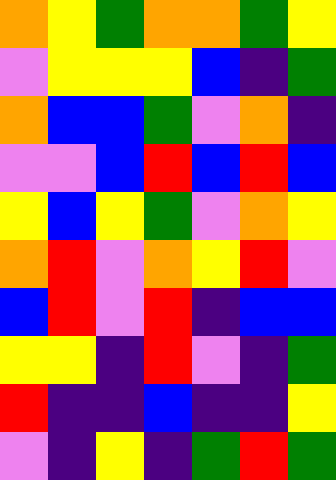[["orange", "yellow", "green", "orange", "orange", "green", "yellow"], ["violet", "yellow", "yellow", "yellow", "blue", "indigo", "green"], ["orange", "blue", "blue", "green", "violet", "orange", "indigo"], ["violet", "violet", "blue", "red", "blue", "red", "blue"], ["yellow", "blue", "yellow", "green", "violet", "orange", "yellow"], ["orange", "red", "violet", "orange", "yellow", "red", "violet"], ["blue", "red", "violet", "red", "indigo", "blue", "blue"], ["yellow", "yellow", "indigo", "red", "violet", "indigo", "green"], ["red", "indigo", "indigo", "blue", "indigo", "indigo", "yellow"], ["violet", "indigo", "yellow", "indigo", "green", "red", "green"]]